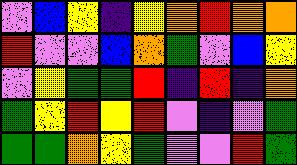[["violet", "blue", "yellow", "indigo", "yellow", "orange", "red", "orange", "orange"], ["red", "violet", "violet", "blue", "orange", "green", "violet", "blue", "yellow"], ["violet", "yellow", "green", "green", "red", "indigo", "red", "indigo", "orange"], ["green", "yellow", "red", "yellow", "red", "violet", "indigo", "violet", "green"], ["green", "green", "orange", "yellow", "green", "violet", "violet", "red", "green"]]